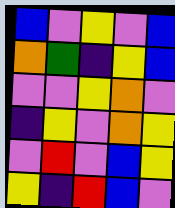[["blue", "violet", "yellow", "violet", "blue"], ["orange", "green", "indigo", "yellow", "blue"], ["violet", "violet", "yellow", "orange", "violet"], ["indigo", "yellow", "violet", "orange", "yellow"], ["violet", "red", "violet", "blue", "yellow"], ["yellow", "indigo", "red", "blue", "violet"]]